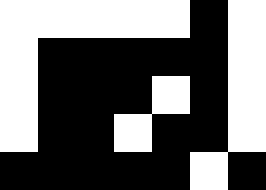[["white", "white", "white", "white", "white", "black", "white"], ["white", "black", "black", "black", "black", "black", "white"], ["white", "black", "black", "black", "white", "black", "white"], ["white", "black", "black", "white", "black", "black", "white"], ["black", "black", "black", "black", "black", "white", "black"]]